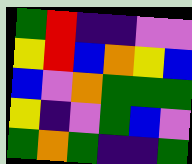[["green", "red", "indigo", "indigo", "violet", "violet"], ["yellow", "red", "blue", "orange", "yellow", "blue"], ["blue", "violet", "orange", "green", "green", "green"], ["yellow", "indigo", "violet", "green", "blue", "violet"], ["green", "orange", "green", "indigo", "indigo", "green"]]